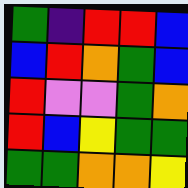[["green", "indigo", "red", "red", "blue"], ["blue", "red", "orange", "green", "blue"], ["red", "violet", "violet", "green", "orange"], ["red", "blue", "yellow", "green", "green"], ["green", "green", "orange", "orange", "yellow"]]